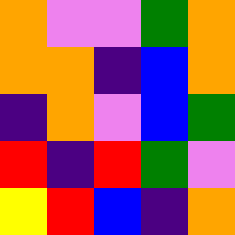[["orange", "violet", "violet", "green", "orange"], ["orange", "orange", "indigo", "blue", "orange"], ["indigo", "orange", "violet", "blue", "green"], ["red", "indigo", "red", "green", "violet"], ["yellow", "red", "blue", "indigo", "orange"]]